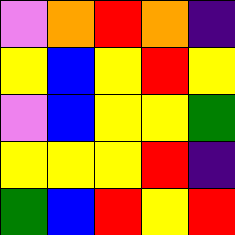[["violet", "orange", "red", "orange", "indigo"], ["yellow", "blue", "yellow", "red", "yellow"], ["violet", "blue", "yellow", "yellow", "green"], ["yellow", "yellow", "yellow", "red", "indigo"], ["green", "blue", "red", "yellow", "red"]]